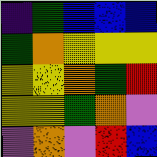[["indigo", "green", "blue", "blue", "blue"], ["green", "orange", "yellow", "yellow", "yellow"], ["yellow", "yellow", "orange", "green", "red"], ["yellow", "yellow", "green", "orange", "violet"], ["violet", "orange", "violet", "red", "blue"]]